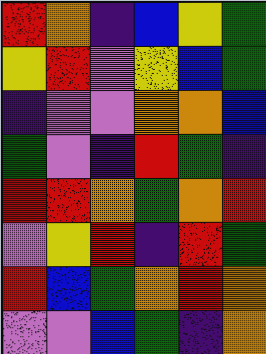[["red", "orange", "indigo", "blue", "yellow", "green"], ["yellow", "red", "violet", "yellow", "blue", "green"], ["indigo", "violet", "violet", "orange", "orange", "blue"], ["green", "violet", "indigo", "red", "green", "indigo"], ["red", "red", "orange", "green", "orange", "red"], ["violet", "yellow", "red", "indigo", "red", "green"], ["red", "blue", "green", "orange", "red", "orange"], ["violet", "violet", "blue", "green", "indigo", "orange"]]